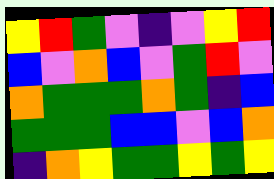[["yellow", "red", "green", "violet", "indigo", "violet", "yellow", "red"], ["blue", "violet", "orange", "blue", "violet", "green", "red", "violet"], ["orange", "green", "green", "green", "orange", "green", "indigo", "blue"], ["green", "green", "green", "blue", "blue", "violet", "blue", "orange"], ["indigo", "orange", "yellow", "green", "green", "yellow", "green", "yellow"]]